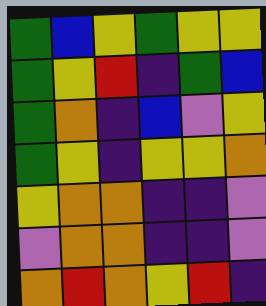[["green", "blue", "yellow", "green", "yellow", "yellow"], ["green", "yellow", "red", "indigo", "green", "blue"], ["green", "orange", "indigo", "blue", "violet", "yellow"], ["green", "yellow", "indigo", "yellow", "yellow", "orange"], ["yellow", "orange", "orange", "indigo", "indigo", "violet"], ["violet", "orange", "orange", "indigo", "indigo", "violet"], ["orange", "red", "orange", "yellow", "red", "indigo"]]